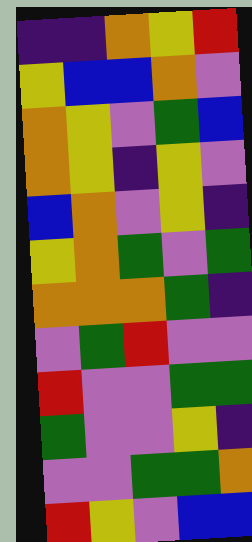[["indigo", "indigo", "orange", "yellow", "red"], ["yellow", "blue", "blue", "orange", "violet"], ["orange", "yellow", "violet", "green", "blue"], ["orange", "yellow", "indigo", "yellow", "violet"], ["blue", "orange", "violet", "yellow", "indigo"], ["yellow", "orange", "green", "violet", "green"], ["orange", "orange", "orange", "green", "indigo"], ["violet", "green", "red", "violet", "violet"], ["red", "violet", "violet", "green", "green"], ["green", "violet", "violet", "yellow", "indigo"], ["violet", "violet", "green", "green", "orange"], ["red", "yellow", "violet", "blue", "blue"]]